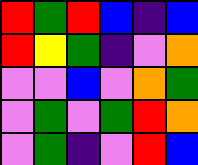[["red", "green", "red", "blue", "indigo", "blue"], ["red", "yellow", "green", "indigo", "violet", "orange"], ["violet", "violet", "blue", "violet", "orange", "green"], ["violet", "green", "violet", "green", "red", "orange"], ["violet", "green", "indigo", "violet", "red", "blue"]]